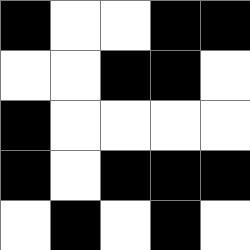[["black", "white", "white", "black", "black"], ["white", "white", "black", "black", "white"], ["black", "white", "white", "white", "white"], ["black", "white", "black", "black", "black"], ["white", "black", "white", "black", "white"]]